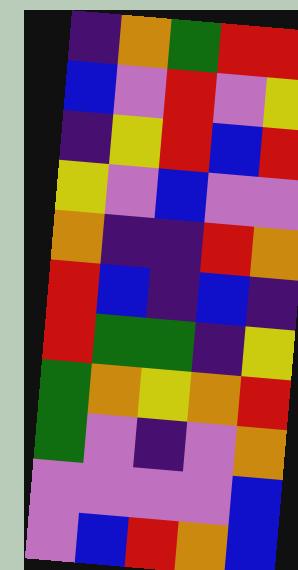[["indigo", "orange", "green", "red", "red"], ["blue", "violet", "red", "violet", "yellow"], ["indigo", "yellow", "red", "blue", "red"], ["yellow", "violet", "blue", "violet", "violet"], ["orange", "indigo", "indigo", "red", "orange"], ["red", "blue", "indigo", "blue", "indigo"], ["red", "green", "green", "indigo", "yellow"], ["green", "orange", "yellow", "orange", "red"], ["green", "violet", "indigo", "violet", "orange"], ["violet", "violet", "violet", "violet", "blue"], ["violet", "blue", "red", "orange", "blue"]]